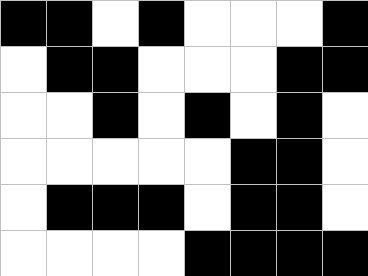[["black", "black", "white", "black", "white", "white", "white", "black"], ["white", "black", "black", "white", "white", "white", "black", "black"], ["white", "white", "black", "white", "black", "white", "black", "white"], ["white", "white", "white", "white", "white", "black", "black", "white"], ["white", "black", "black", "black", "white", "black", "black", "white"], ["white", "white", "white", "white", "black", "black", "black", "black"]]